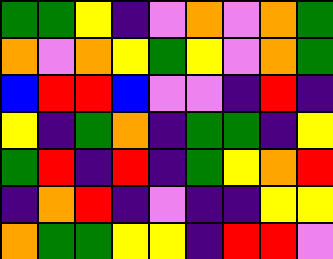[["green", "green", "yellow", "indigo", "violet", "orange", "violet", "orange", "green"], ["orange", "violet", "orange", "yellow", "green", "yellow", "violet", "orange", "green"], ["blue", "red", "red", "blue", "violet", "violet", "indigo", "red", "indigo"], ["yellow", "indigo", "green", "orange", "indigo", "green", "green", "indigo", "yellow"], ["green", "red", "indigo", "red", "indigo", "green", "yellow", "orange", "red"], ["indigo", "orange", "red", "indigo", "violet", "indigo", "indigo", "yellow", "yellow"], ["orange", "green", "green", "yellow", "yellow", "indigo", "red", "red", "violet"]]